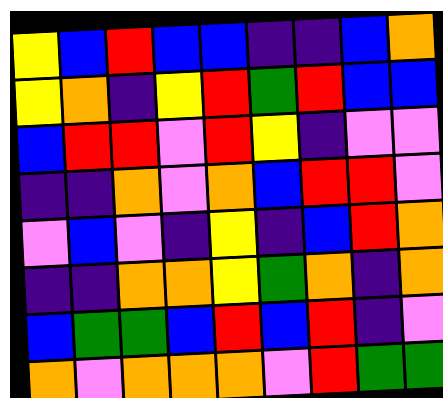[["yellow", "blue", "red", "blue", "blue", "indigo", "indigo", "blue", "orange"], ["yellow", "orange", "indigo", "yellow", "red", "green", "red", "blue", "blue"], ["blue", "red", "red", "violet", "red", "yellow", "indigo", "violet", "violet"], ["indigo", "indigo", "orange", "violet", "orange", "blue", "red", "red", "violet"], ["violet", "blue", "violet", "indigo", "yellow", "indigo", "blue", "red", "orange"], ["indigo", "indigo", "orange", "orange", "yellow", "green", "orange", "indigo", "orange"], ["blue", "green", "green", "blue", "red", "blue", "red", "indigo", "violet"], ["orange", "violet", "orange", "orange", "orange", "violet", "red", "green", "green"]]